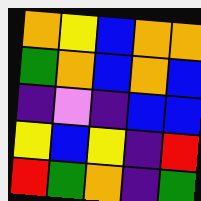[["orange", "yellow", "blue", "orange", "orange"], ["green", "orange", "blue", "orange", "blue"], ["indigo", "violet", "indigo", "blue", "blue"], ["yellow", "blue", "yellow", "indigo", "red"], ["red", "green", "orange", "indigo", "green"]]